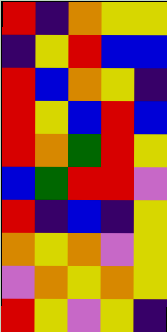[["red", "indigo", "orange", "yellow", "yellow"], ["indigo", "yellow", "red", "blue", "blue"], ["red", "blue", "orange", "yellow", "indigo"], ["red", "yellow", "blue", "red", "blue"], ["red", "orange", "green", "red", "yellow"], ["blue", "green", "red", "red", "violet"], ["red", "indigo", "blue", "indigo", "yellow"], ["orange", "yellow", "orange", "violet", "yellow"], ["violet", "orange", "yellow", "orange", "yellow"], ["red", "yellow", "violet", "yellow", "indigo"]]